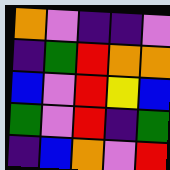[["orange", "violet", "indigo", "indigo", "violet"], ["indigo", "green", "red", "orange", "orange"], ["blue", "violet", "red", "yellow", "blue"], ["green", "violet", "red", "indigo", "green"], ["indigo", "blue", "orange", "violet", "red"]]